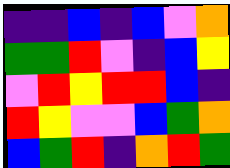[["indigo", "indigo", "blue", "indigo", "blue", "violet", "orange"], ["green", "green", "red", "violet", "indigo", "blue", "yellow"], ["violet", "red", "yellow", "red", "red", "blue", "indigo"], ["red", "yellow", "violet", "violet", "blue", "green", "orange"], ["blue", "green", "red", "indigo", "orange", "red", "green"]]